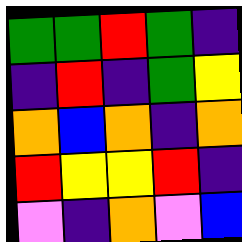[["green", "green", "red", "green", "indigo"], ["indigo", "red", "indigo", "green", "yellow"], ["orange", "blue", "orange", "indigo", "orange"], ["red", "yellow", "yellow", "red", "indigo"], ["violet", "indigo", "orange", "violet", "blue"]]